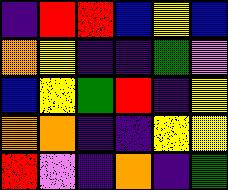[["indigo", "red", "red", "blue", "yellow", "blue"], ["orange", "yellow", "indigo", "indigo", "green", "violet"], ["blue", "yellow", "green", "red", "indigo", "yellow"], ["orange", "orange", "indigo", "indigo", "yellow", "yellow"], ["red", "violet", "indigo", "orange", "indigo", "green"]]